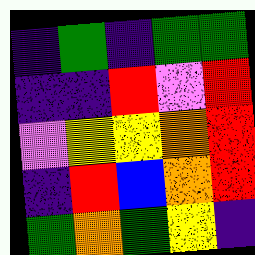[["indigo", "green", "indigo", "green", "green"], ["indigo", "indigo", "red", "violet", "red"], ["violet", "yellow", "yellow", "orange", "red"], ["indigo", "red", "blue", "orange", "red"], ["green", "orange", "green", "yellow", "indigo"]]